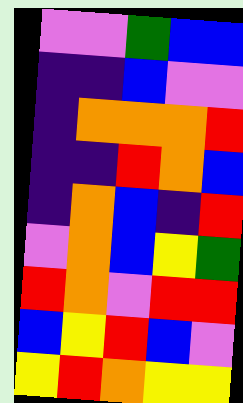[["violet", "violet", "green", "blue", "blue"], ["indigo", "indigo", "blue", "violet", "violet"], ["indigo", "orange", "orange", "orange", "red"], ["indigo", "indigo", "red", "orange", "blue"], ["indigo", "orange", "blue", "indigo", "red"], ["violet", "orange", "blue", "yellow", "green"], ["red", "orange", "violet", "red", "red"], ["blue", "yellow", "red", "blue", "violet"], ["yellow", "red", "orange", "yellow", "yellow"]]